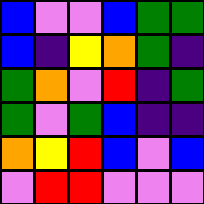[["blue", "violet", "violet", "blue", "green", "green"], ["blue", "indigo", "yellow", "orange", "green", "indigo"], ["green", "orange", "violet", "red", "indigo", "green"], ["green", "violet", "green", "blue", "indigo", "indigo"], ["orange", "yellow", "red", "blue", "violet", "blue"], ["violet", "red", "red", "violet", "violet", "violet"]]